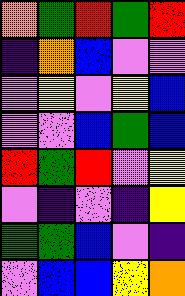[["orange", "green", "red", "green", "red"], ["indigo", "orange", "blue", "violet", "violet"], ["violet", "yellow", "violet", "yellow", "blue"], ["violet", "violet", "blue", "green", "blue"], ["red", "green", "red", "violet", "yellow"], ["violet", "indigo", "violet", "indigo", "yellow"], ["green", "green", "blue", "violet", "indigo"], ["violet", "blue", "blue", "yellow", "orange"]]